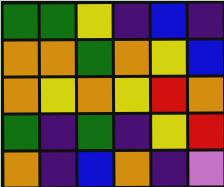[["green", "green", "yellow", "indigo", "blue", "indigo"], ["orange", "orange", "green", "orange", "yellow", "blue"], ["orange", "yellow", "orange", "yellow", "red", "orange"], ["green", "indigo", "green", "indigo", "yellow", "red"], ["orange", "indigo", "blue", "orange", "indigo", "violet"]]